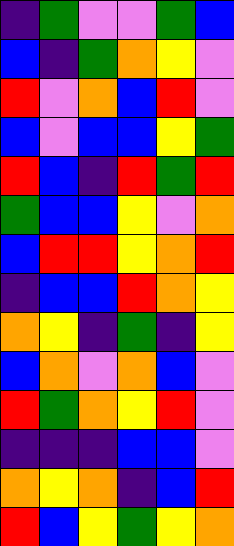[["indigo", "green", "violet", "violet", "green", "blue"], ["blue", "indigo", "green", "orange", "yellow", "violet"], ["red", "violet", "orange", "blue", "red", "violet"], ["blue", "violet", "blue", "blue", "yellow", "green"], ["red", "blue", "indigo", "red", "green", "red"], ["green", "blue", "blue", "yellow", "violet", "orange"], ["blue", "red", "red", "yellow", "orange", "red"], ["indigo", "blue", "blue", "red", "orange", "yellow"], ["orange", "yellow", "indigo", "green", "indigo", "yellow"], ["blue", "orange", "violet", "orange", "blue", "violet"], ["red", "green", "orange", "yellow", "red", "violet"], ["indigo", "indigo", "indigo", "blue", "blue", "violet"], ["orange", "yellow", "orange", "indigo", "blue", "red"], ["red", "blue", "yellow", "green", "yellow", "orange"]]